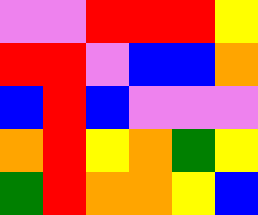[["violet", "violet", "red", "red", "red", "yellow"], ["red", "red", "violet", "blue", "blue", "orange"], ["blue", "red", "blue", "violet", "violet", "violet"], ["orange", "red", "yellow", "orange", "green", "yellow"], ["green", "red", "orange", "orange", "yellow", "blue"]]